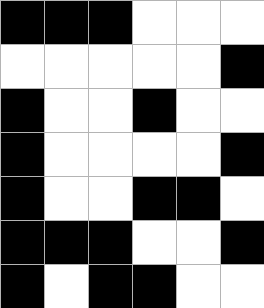[["black", "black", "black", "white", "white", "white"], ["white", "white", "white", "white", "white", "black"], ["black", "white", "white", "black", "white", "white"], ["black", "white", "white", "white", "white", "black"], ["black", "white", "white", "black", "black", "white"], ["black", "black", "black", "white", "white", "black"], ["black", "white", "black", "black", "white", "white"]]